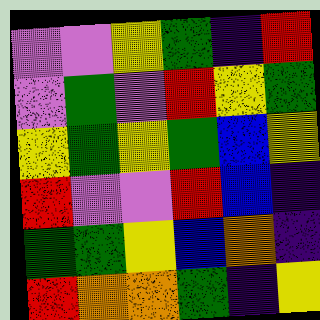[["violet", "violet", "yellow", "green", "indigo", "red"], ["violet", "green", "violet", "red", "yellow", "green"], ["yellow", "green", "yellow", "green", "blue", "yellow"], ["red", "violet", "violet", "red", "blue", "indigo"], ["green", "green", "yellow", "blue", "orange", "indigo"], ["red", "orange", "orange", "green", "indigo", "yellow"]]